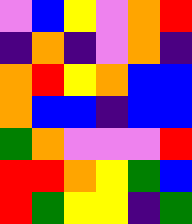[["violet", "blue", "yellow", "violet", "orange", "red"], ["indigo", "orange", "indigo", "violet", "orange", "indigo"], ["orange", "red", "yellow", "orange", "blue", "blue"], ["orange", "blue", "blue", "indigo", "blue", "blue"], ["green", "orange", "violet", "violet", "violet", "red"], ["red", "red", "orange", "yellow", "green", "blue"], ["red", "green", "yellow", "yellow", "indigo", "green"]]